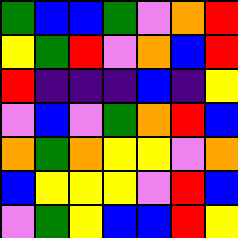[["green", "blue", "blue", "green", "violet", "orange", "red"], ["yellow", "green", "red", "violet", "orange", "blue", "red"], ["red", "indigo", "indigo", "indigo", "blue", "indigo", "yellow"], ["violet", "blue", "violet", "green", "orange", "red", "blue"], ["orange", "green", "orange", "yellow", "yellow", "violet", "orange"], ["blue", "yellow", "yellow", "yellow", "violet", "red", "blue"], ["violet", "green", "yellow", "blue", "blue", "red", "yellow"]]